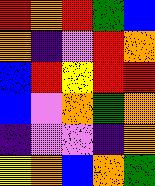[["red", "orange", "red", "green", "blue"], ["orange", "indigo", "violet", "red", "orange"], ["blue", "red", "yellow", "red", "red"], ["blue", "violet", "orange", "green", "orange"], ["indigo", "violet", "violet", "indigo", "orange"], ["yellow", "orange", "blue", "orange", "green"]]